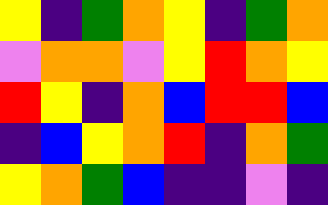[["yellow", "indigo", "green", "orange", "yellow", "indigo", "green", "orange"], ["violet", "orange", "orange", "violet", "yellow", "red", "orange", "yellow"], ["red", "yellow", "indigo", "orange", "blue", "red", "red", "blue"], ["indigo", "blue", "yellow", "orange", "red", "indigo", "orange", "green"], ["yellow", "orange", "green", "blue", "indigo", "indigo", "violet", "indigo"]]